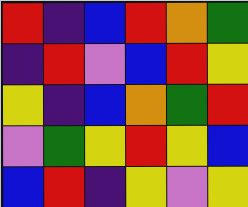[["red", "indigo", "blue", "red", "orange", "green"], ["indigo", "red", "violet", "blue", "red", "yellow"], ["yellow", "indigo", "blue", "orange", "green", "red"], ["violet", "green", "yellow", "red", "yellow", "blue"], ["blue", "red", "indigo", "yellow", "violet", "yellow"]]